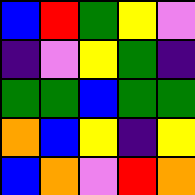[["blue", "red", "green", "yellow", "violet"], ["indigo", "violet", "yellow", "green", "indigo"], ["green", "green", "blue", "green", "green"], ["orange", "blue", "yellow", "indigo", "yellow"], ["blue", "orange", "violet", "red", "orange"]]